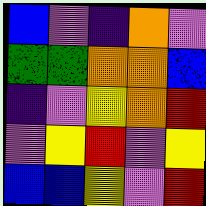[["blue", "violet", "indigo", "orange", "violet"], ["green", "green", "orange", "orange", "blue"], ["indigo", "violet", "yellow", "orange", "red"], ["violet", "yellow", "red", "violet", "yellow"], ["blue", "blue", "yellow", "violet", "red"]]